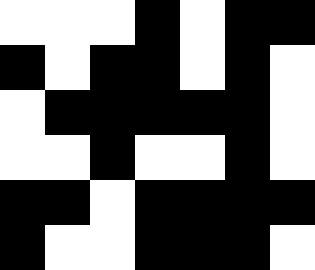[["white", "white", "white", "black", "white", "black", "black"], ["black", "white", "black", "black", "white", "black", "white"], ["white", "black", "black", "black", "black", "black", "white"], ["white", "white", "black", "white", "white", "black", "white"], ["black", "black", "white", "black", "black", "black", "black"], ["black", "white", "white", "black", "black", "black", "white"]]